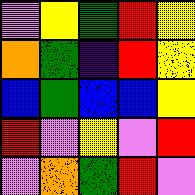[["violet", "yellow", "green", "red", "yellow"], ["orange", "green", "indigo", "red", "yellow"], ["blue", "green", "blue", "blue", "yellow"], ["red", "violet", "yellow", "violet", "red"], ["violet", "orange", "green", "red", "violet"]]